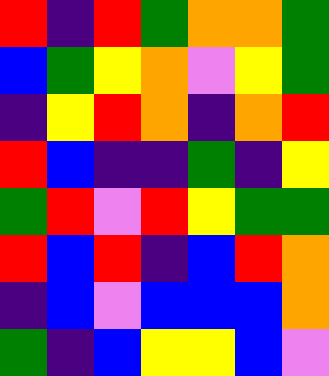[["red", "indigo", "red", "green", "orange", "orange", "green"], ["blue", "green", "yellow", "orange", "violet", "yellow", "green"], ["indigo", "yellow", "red", "orange", "indigo", "orange", "red"], ["red", "blue", "indigo", "indigo", "green", "indigo", "yellow"], ["green", "red", "violet", "red", "yellow", "green", "green"], ["red", "blue", "red", "indigo", "blue", "red", "orange"], ["indigo", "blue", "violet", "blue", "blue", "blue", "orange"], ["green", "indigo", "blue", "yellow", "yellow", "blue", "violet"]]